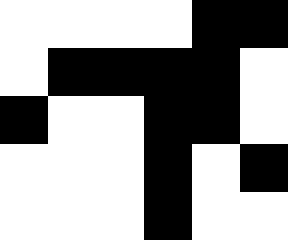[["white", "white", "white", "white", "black", "black"], ["white", "black", "black", "black", "black", "white"], ["black", "white", "white", "black", "black", "white"], ["white", "white", "white", "black", "white", "black"], ["white", "white", "white", "black", "white", "white"]]